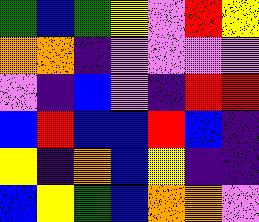[["green", "blue", "green", "yellow", "violet", "red", "yellow"], ["orange", "orange", "indigo", "violet", "violet", "violet", "violet"], ["violet", "indigo", "blue", "violet", "indigo", "red", "red"], ["blue", "red", "blue", "blue", "red", "blue", "indigo"], ["yellow", "indigo", "orange", "blue", "yellow", "indigo", "indigo"], ["blue", "yellow", "green", "blue", "orange", "orange", "violet"]]